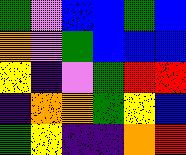[["green", "violet", "blue", "blue", "green", "blue"], ["orange", "violet", "green", "blue", "blue", "blue"], ["yellow", "indigo", "violet", "green", "red", "red"], ["indigo", "orange", "orange", "green", "yellow", "blue"], ["green", "yellow", "indigo", "indigo", "orange", "red"]]